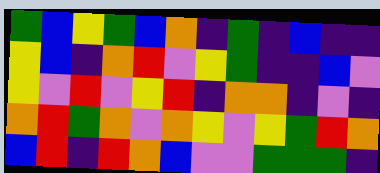[["green", "blue", "yellow", "green", "blue", "orange", "indigo", "green", "indigo", "blue", "indigo", "indigo"], ["yellow", "blue", "indigo", "orange", "red", "violet", "yellow", "green", "indigo", "indigo", "blue", "violet"], ["yellow", "violet", "red", "violet", "yellow", "red", "indigo", "orange", "orange", "indigo", "violet", "indigo"], ["orange", "red", "green", "orange", "violet", "orange", "yellow", "violet", "yellow", "green", "red", "orange"], ["blue", "red", "indigo", "red", "orange", "blue", "violet", "violet", "green", "green", "green", "indigo"]]